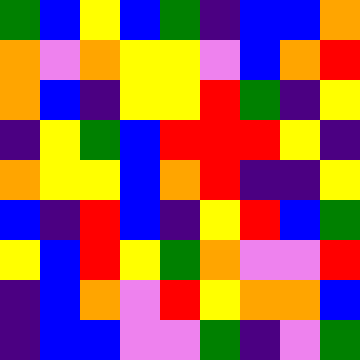[["green", "blue", "yellow", "blue", "green", "indigo", "blue", "blue", "orange"], ["orange", "violet", "orange", "yellow", "yellow", "violet", "blue", "orange", "red"], ["orange", "blue", "indigo", "yellow", "yellow", "red", "green", "indigo", "yellow"], ["indigo", "yellow", "green", "blue", "red", "red", "red", "yellow", "indigo"], ["orange", "yellow", "yellow", "blue", "orange", "red", "indigo", "indigo", "yellow"], ["blue", "indigo", "red", "blue", "indigo", "yellow", "red", "blue", "green"], ["yellow", "blue", "red", "yellow", "green", "orange", "violet", "violet", "red"], ["indigo", "blue", "orange", "violet", "red", "yellow", "orange", "orange", "blue"], ["indigo", "blue", "blue", "violet", "violet", "green", "indigo", "violet", "green"]]